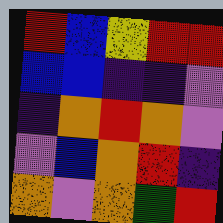[["red", "blue", "yellow", "red", "red"], ["blue", "blue", "indigo", "indigo", "violet"], ["indigo", "orange", "red", "orange", "violet"], ["violet", "blue", "orange", "red", "indigo"], ["orange", "violet", "orange", "green", "red"]]